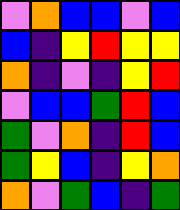[["violet", "orange", "blue", "blue", "violet", "blue"], ["blue", "indigo", "yellow", "red", "yellow", "yellow"], ["orange", "indigo", "violet", "indigo", "yellow", "red"], ["violet", "blue", "blue", "green", "red", "blue"], ["green", "violet", "orange", "indigo", "red", "blue"], ["green", "yellow", "blue", "indigo", "yellow", "orange"], ["orange", "violet", "green", "blue", "indigo", "green"]]